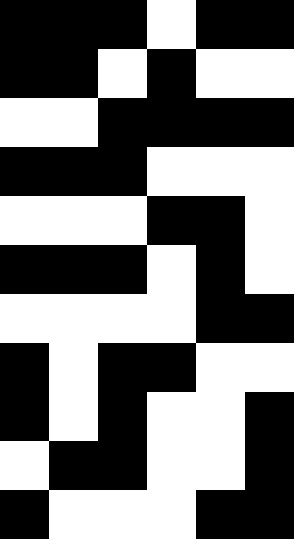[["black", "black", "black", "white", "black", "black"], ["black", "black", "white", "black", "white", "white"], ["white", "white", "black", "black", "black", "black"], ["black", "black", "black", "white", "white", "white"], ["white", "white", "white", "black", "black", "white"], ["black", "black", "black", "white", "black", "white"], ["white", "white", "white", "white", "black", "black"], ["black", "white", "black", "black", "white", "white"], ["black", "white", "black", "white", "white", "black"], ["white", "black", "black", "white", "white", "black"], ["black", "white", "white", "white", "black", "black"]]